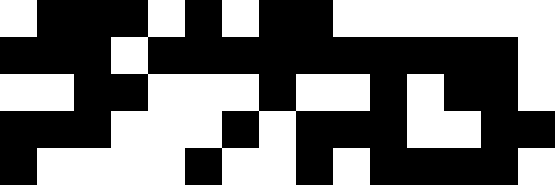[["white", "black", "black", "black", "white", "black", "white", "black", "black", "white", "white", "white", "white", "white", "white"], ["black", "black", "black", "white", "black", "black", "black", "black", "black", "black", "black", "black", "black", "black", "white"], ["white", "white", "black", "black", "white", "white", "white", "black", "white", "white", "black", "white", "black", "black", "white"], ["black", "black", "black", "white", "white", "white", "black", "white", "black", "black", "black", "white", "white", "black", "black"], ["black", "white", "white", "white", "white", "black", "white", "white", "black", "white", "black", "black", "black", "black", "white"]]